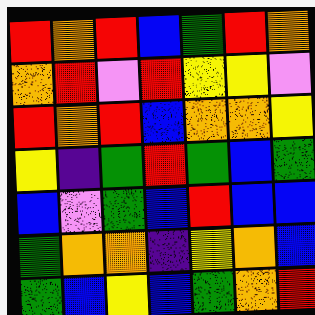[["red", "orange", "red", "blue", "green", "red", "orange"], ["orange", "red", "violet", "red", "yellow", "yellow", "violet"], ["red", "orange", "red", "blue", "orange", "orange", "yellow"], ["yellow", "indigo", "green", "red", "green", "blue", "green"], ["blue", "violet", "green", "blue", "red", "blue", "blue"], ["green", "orange", "orange", "indigo", "yellow", "orange", "blue"], ["green", "blue", "yellow", "blue", "green", "orange", "red"]]